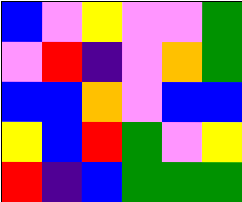[["blue", "violet", "yellow", "violet", "violet", "green"], ["violet", "red", "indigo", "violet", "orange", "green"], ["blue", "blue", "orange", "violet", "blue", "blue"], ["yellow", "blue", "red", "green", "violet", "yellow"], ["red", "indigo", "blue", "green", "green", "green"]]